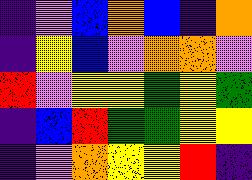[["indigo", "violet", "blue", "orange", "blue", "indigo", "orange"], ["indigo", "yellow", "blue", "violet", "orange", "orange", "violet"], ["red", "violet", "yellow", "yellow", "green", "yellow", "green"], ["indigo", "blue", "red", "green", "green", "yellow", "yellow"], ["indigo", "violet", "orange", "yellow", "yellow", "red", "indigo"]]